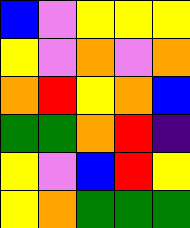[["blue", "violet", "yellow", "yellow", "yellow"], ["yellow", "violet", "orange", "violet", "orange"], ["orange", "red", "yellow", "orange", "blue"], ["green", "green", "orange", "red", "indigo"], ["yellow", "violet", "blue", "red", "yellow"], ["yellow", "orange", "green", "green", "green"]]